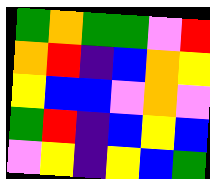[["green", "orange", "green", "green", "violet", "red"], ["orange", "red", "indigo", "blue", "orange", "yellow"], ["yellow", "blue", "blue", "violet", "orange", "violet"], ["green", "red", "indigo", "blue", "yellow", "blue"], ["violet", "yellow", "indigo", "yellow", "blue", "green"]]